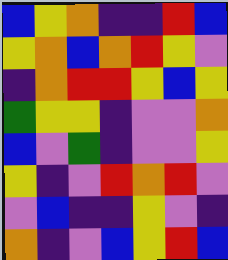[["blue", "yellow", "orange", "indigo", "indigo", "red", "blue"], ["yellow", "orange", "blue", "orange", "red", "yellow", "violet"], ["indigo", "orange", "red", "red", "yellow", "blue", "yellow"], ["green", "yellow", "yellow", "indigo", "violet", "violet", "orange"], ["blue", "violet", "green", "indigo", "violet", "violet", "yellow"], ["yellow", "indigo", "violet", "red", "orange", "red", "violet"], ["violet", "blue", "indigo", "indigo", "yellow", "violet", "indigo"], ["orange", "indigo", "violet", "blue", "yellow", "red", "blue"]]